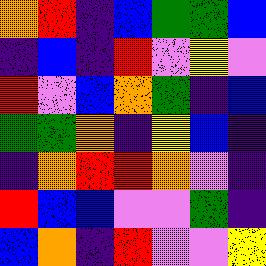[["orange", "red", "indigo", "blue", "green", "green", "blue"], ["indigo", "blue", "indigo", "red", "violet", "yellow", "violet"], ["red", "violet", "blue", "orange", "green", "indigo", "blue"], ["green", "green", "orange", "indigo", "yellow", "blue", "indigo"], ["indigo", "orange", "red", "red", "orange", "violet", "indigo"], ["red", "blue", "blue", "violet", "violet", "green", "indigo"], ["blue", "orange", "indigo", "red", "violet", "violet", "yellow"]]